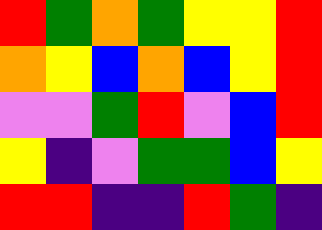[["red", "green", "orange", "green", "yellow", "yellow", "red"], ["orange", "yellow", "blue", "orange", "blue", "yellow", "red"], ["violet", "violet", "green", "red", "violet", "blue", "red"], ["yellow", "indigo", "violet", "green", "green", "blue", "yellow"], ["red", "red", "indigo", "indigo", "red", "green", "indigo"]]